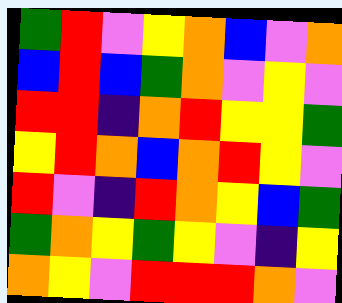[["green", "red", "violet", "yellow", "orange", "blue", "violet", "orange"], ["blue", "red", "blue", "green", "orange", "violet", "yellow", "violet"], ["red", "red", "indigo", "orange", "red", "yellow", "yellow", "green"], ["yellow", "red", "orange", "blue", "orange", "red", "yellow", "violet"], ["red", "violet", "indigo", "red", "orange", "yellow", "blue", "green"], ["green", "orange", "yellow", "green", "yellow", "violet", "indigo", "yellow"], ["orange", "yellow", "violet", "red", "red", "red", "orange", "violet"]]